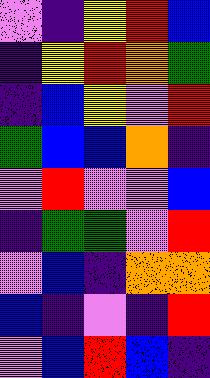[["violet", "indigo", "yellow", "red", "blue"], ["indigo", "yellow", "red", "orange", "green"], ["indigo", "blue", "yellow", "violet", "red"], ["green", "blue", "blue", "orange", "indigo"], ["violet", "red", "violet", "violet", "blue"], ["indigo", "green", "green", "violet", "red"], ["violet", "blue", "indigo", "orange", "orange"], ["blue", "indigo", "violet", "indigo", "red"], ["violet", "blue", "red", "blue", "indigo"]]